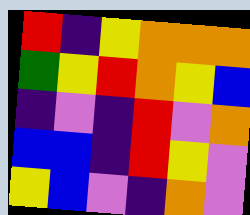[["red", "indigo", "yellow", "orange", "orange", "orange"], ["green", "yellow", "red", "orange", "yellow", "blue"], ["indigo", "violet", "indigo", "red", "violet", "orange"], ["blue", "blue", "indigo", "red", "yellow", "violet"], ["yellow", "blue", "violet", "indigo", "orange", "violet"]]